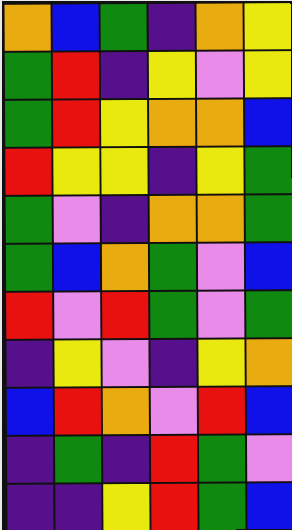[["orange", "blue", "green", "indigo", "orange", "yellow"], ["green", "red", "indigo", "yellow", "violet", "yellow"], ["green", "red", "yellow", "orange", "orange", "blue"], ["red", "yellow", "yellow", "indigo", "yellow", "green"], ["green", "violet", "indigo", "orange", "orange", "green"], ["green", "blue", "orange", "green", "violet", "blue"], ["red", "violet", "red", "green", "violet", "green"], ["indigo", "yellow", "violet", "indigo", "yellow", "orange"], ["blue", "red", "orange", "violet", "red", "blue"], ["indigo", "green", "indigo", "red", "green", "violet"], ["indigo", "indigo", "yellow", "red", "green", "blue"]]